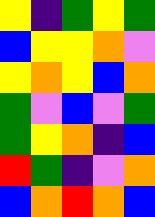[["yellow", "indigo", "green", "yellow", "green"], ["blue", "yellow", "yellow", "orange", "violet"], ["yellow", "orange", "yellow", "blue", "orange"], ["green", "violet", "blue", "violet", "green"], ["green", "yellow", "orange", "indigo", "blue"], ["red", "green", "indigo", "violet", "orange"], ["blue", "orange", "red", "orange", "blue"]]